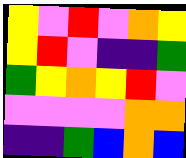[["yellow", "violet", "red", "violet", "orange", "yellow"], ["yellow", "red", "violet", "indigo", "indigo", "green"], ["green", "yellow", "orange", "yellow", "red", "violet"], ["violet", "violet", "violet", "violet", "orange", "orange"], ["indigo", "indigo", "green", "blue", "orange", "blue"]]